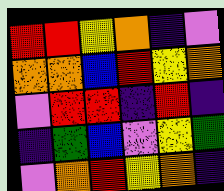[["red", "red", "yellow", "orange", "indigo", "violet"], ["orange", "orange", "blue", "red", "yellow", "orange"], ["violet", "red", "red", "indigo", "red", "indigo"], ["indigo", "green", "blue", "violet", "yellow", "green"], ["violet", "orange", "red", "yellow", "orange", "indigo"]]